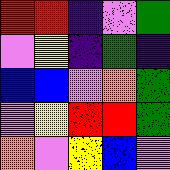[["red", "red", "indigo", "violet", "green"], ["violet", "yellow", "indigo", "green", "indigo"], ["blue", "blue", "violet", "orange", "green"], ["violet", "yellow", "red", "red", "green"], ["orange", "violet", "yellow", "blue", "violet"]]